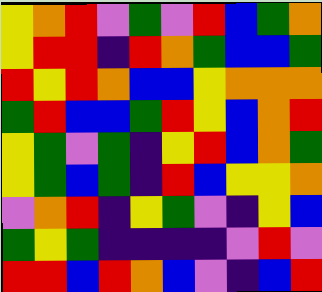[["yellow", "orange", "red", "violet", "green", "violet", "red", "blue", "green", "orange"], ["yellow", "red", "red", "indigo", "red", "orange", "green", "blue", "blue", "green"], ["red", "yellow", "red", "orange", "blue", "blue", "yellow", "orange", "orange", "orange"], ["green", "red", "blue", "blue", "green", "red", "yellow", "blue", "orange", "red"], ["yellow", "green", "violet", "green", "indigo", "yellow", "red", "blue", "orange", "green"], ["yellow", "green", "blue", "green", "indigo", "red", "blue", "yellow", "yellow", "orange"], ["violet", "orange", "red", "indigo", "yellow", "green", "violet", "indigo", "yellow", "blue"], ["green", "yellow", "green", "indigo", "indigo", "indigo", "indigo", "violet", "red", "violet"], ["red", "red", "blue", "red", "orange", "blue", "violet", "indigo", "blue", "red"]]